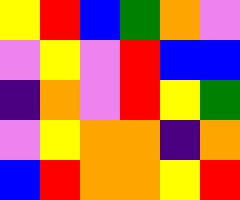[["yellow", "red", "blue", "green", "orange", "violet"], ["violet", "yellow", "violet", "red", "blue", "blue"], ["indigo", "orange", "violet", "red", "yellow", "green"], ["violet", "yellow", "orange", "orange", "indigo", "orange"], ["blue", "red", "orange", "orange", "yellow", "red"]]